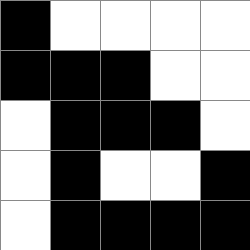[["black", "white", "white", "white", "white"], ["black", "black", "black", "white", "white"], ["white", "black", "black", "black", "white"], ["white", "black", "white", "white", "black"], ["white", "black", "black", "black", "black"]]